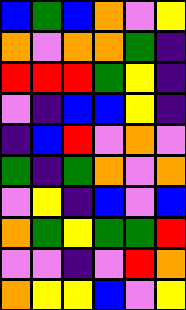[["blue", "green", "blue", "orange", "violet", "yellow"], ["orange", "violet", "orange", "orange", "green", "indigo"], ["red", "red", "red", "green", "yellow", "indigo"], ["violet", "indigo", "blue", "blue", "yellow", "indigo"], ["indigo", "blue", "red", "violet", "orange", "violet"], ["green", "indigo", "green", "orange", "violet", "orange"], ["violet", "yellow", "indigo", "blue", "violet", "blue"], ["orange", "green", "yellow", "green", "green", "red"], ["violet", "violet", "indigo", "violet", "red", "orange"], ["orange", "yellow", "yellow", "blue", "violet", "yellow"]]